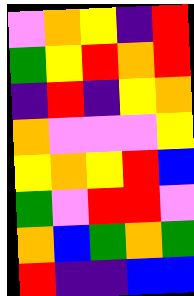[["violet", "orange", "yellow", "indigo", "red"], ["green", "yellow", "red", "orange", "red"], ["indigo", "red", "indigo", "yellow", "orange"], ["orange", "violet", "violet", "violet", "yellow"], ["yellow", "orange", "yellow", "red", "blue"], ["green", "violet", "red", "red", "violet"], ["orange", "blue", "green", "orange", "green"], ["red", "indigo", "indigo", "blue", "blue"]]